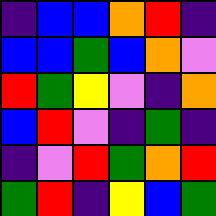[["indigo", "blue", "blue", "orange", "red", "indigo"], ["blue", "blue", "green", "blue", "orange", "violet"], ["red", "green", "yellow", "violet", "indigo", "orange"], ["blue", "red", "violet", "indigo", "green", "indigo"], ["indigo", "violet", "red", "green", "orange", "red"], ["green", "red", "indigo", "yellow", "blue", "green"]]